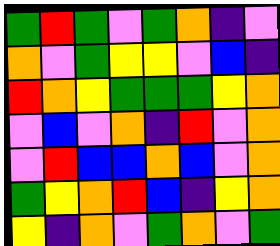[["green", "red", "green", "violet", "green", "orange", "indigo", "violet"], ["orange", "violet", "green", "yellow", "yellow", "violet", "blue", "indigo"], ["red", "orange", "yellow", "green", "green", "green", "yellow", "orange"], ["violet", "blue", "violet", "orange", "indigo", "red", "violet", "orange"], ["violet", "red", "blue", "blue", "orange", "blue", "violet", "orange"], ["green", "yellow", "orange", "red", "blue", "indigo", "yellow", "orange"], ["yellow", "indigo", "orange", "violet", "green", "orange", "violet", "green"]]